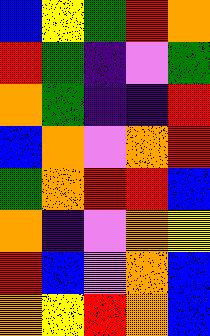[["blue", "yellow", "green", "red", "orange"], ["red", "green", "indigo", "violet", "green"], ["orange", "green", "indigo", "indigo", "red"], ["blue", "orange", "violet", "orange", "red"], ["green", "orange", "red", "red", "blue"], ["orange", "indigo", "violet", "orange", "yellow"], ["red", "blue", "violet", "orange", "blue"], ["orange", "yellow", "red", "orange", "blue"]]